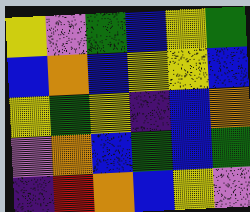[["yellow", "violet", "green", "blue", "yellow", "green"], ["blue", "orange", "blue", "yellow", "yellow", "blue"], ["yellow", "green", "yellow", "indigo", "blue", "orange"], ["violet", "orange", "blue", "green", "blue", "green"], ["indigo", "red", "orange", "blue", "yellow", "violet"]]